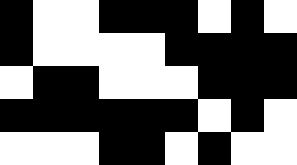[["black", "white", "white", "black", "black", "black", "white", "black", "white"], ["black", "white", "white", "white", "white", "black", "black", "black", "black"], ["white", "black", "black", "white", "white", "white", "black", "black", "black"], ["black", "black", "black", "black", "black", "black", "white", "black", "white"], ["white", "white", "white", "black", "black", "white", "black", "white", "white"]]